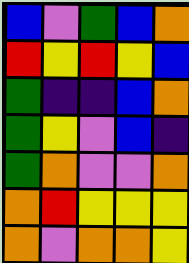[["blue", "violet", "green", "blue", "orange"], ["red", "yellow", "red", "yellow", "blue"], ["green", "indigo", "indigo", "blue", "orange"], ["green", "yellow", "violet", "blue", "indigo"], ["green", "orange", "violet", "violet", "orange"], ["orange", "red", "yellow", "yellow", "yellow"], ["orange", "violet", "orange", "orange", "yellow"]]